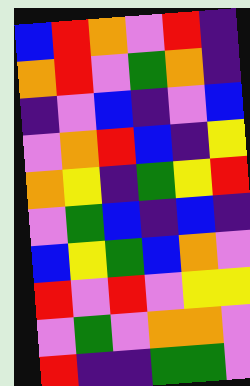[["blue", "red", "orange", "violet", "red", "indigo"], ["orange", "red", "violet", "green", "orange", "indigo"], ["indigo", "violet", "blue", "indigo", "violet", "blue"], ["violet", "orange", "red", "blue", "indigo", "yellow"], ["orange", "yellow", "indigo", "green", "yellow", "red"], ["violet", "green", "blue", "indigo", "blue", "indigo"], ["blue", "yellow", "green", "blue", "orange", "violet"], ["red", "violet", "red", "violet", "yellow", "yellow"], ["violet", "green", "violet", "orange", "orange", "violet"], ["red", "indigo", "indigo", "green", "green", "violet"]]